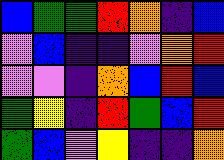[["blue", "green", "green", "red", "orange", "indigo", "blue"], ["violet", "blue", "indigo", "indigo", "violet", "orange", "red"], ["violet", "violet", "indigo", "orange", "blue", "red", "blue"], ["green", "yellow", "indigo", "red", "green", "blue", "red"], ["green", "blue", "violet", "yellow", "indigo", "indigo", "orange"]]